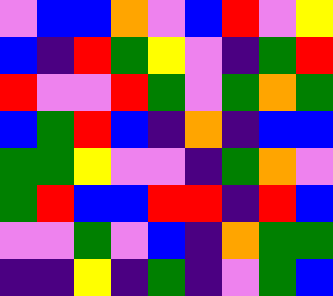[["violet", "blue", "blue", "orange", "violet", "blue", "red", "violet", "yellow"], ["blue", "indigo", "red", "green", "yellow", "violet", "indigo", "green", "red"], ["red", "violet", "violet", "red", "green", "violet", "green", "orange", "green"], ["blue", "green", "red", "blue", "indigo", "orange", "indigo", "blue", "blue"], ["green", "green", "yellow", "violet", "violet", "indigo", "green", "orange", "violet"], ["green", "red", "blue", "blue", "red", "red", "indigo", "red", "blue"], ["violet", "violet", "green", "violet", "blue", "indigo", "orange", "green", "green"], ["indigo", "indigo", "yellow", "indigo", "green", "indigo", "violet", "green", "blue"]]